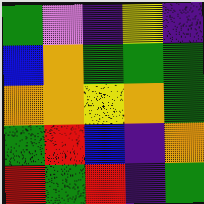[["green", "violet", "indigo", "yellow", "indigo"], ["blue", "orange", "green", "green", "green"], ["orange", "orange", "yellow", "orange", "green"], ["green", "red", "blue", "indigo", "orange"], ["red", "green", "red", "indigo", "green"]]